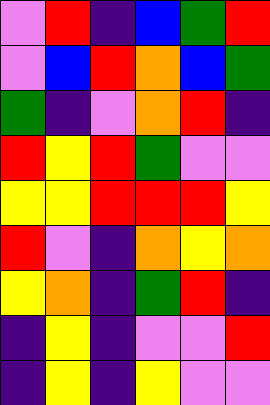[["violet", "red", "indigo", "blue", "green", "red"], ["violet", "blue", "red", "orange", "blue", "green"], ["green", "indigo", "violet", "orange", "red", "indigo"], ["red", "yellow", "red", "green", "violet", "violet"], ["yellow", "yellow", "red", "red", "red", "yellow"], ["red", "violet", "indigo", "orange", "yellow", "orange"], ["yellow", "orange", "indigo", "green", "red", "indigo"], ["indigo", "yellow", "indigo", "violet", "violet", "red"], ["indigo", "yellow", "indigo", "yellow", "violet", "violet"]]